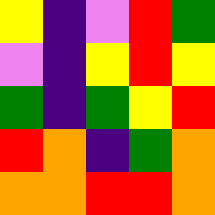[["yellow", "indigo", "violet", "red", "green"], ["violet", "indigo", "yellow", "red", "yellow"], ["green", "indigo", "green", "yellow", "red"], ["red", "orange", "indigo", "green", "orange"], ["orange", "orange", "red", "red", "orange"]]